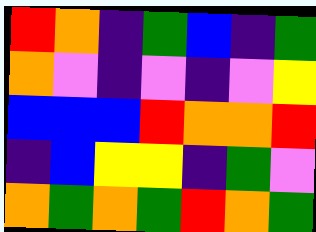[["red", "orange", "indigo", "green", "blue", "indigo", "green"], ["orange", "violet", "indigo", "violet", "indigo", "violet", "yellow"], ["blue", "blue", "blue", "red", "orange", "orange", "red"], ["indigo", "blue", "yellow", "yellow", "indigo", "green", "violet"], ["orange", "green", "orange", "green", "red", "orange", "green"]]